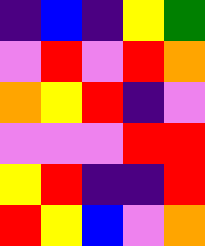[["indigo", "blue", "indigo", "yellow", "green"], ["violet", "red", "violet", "red", "orange"], ["orange", "yellow", "red", "indigo", "violet"], ["violet", "violet", "violet", "red", "red"], ["yellow", "red", "indigo", "indigo", "red"], ["red", "yellow", "blue", "violet", "orange"]]